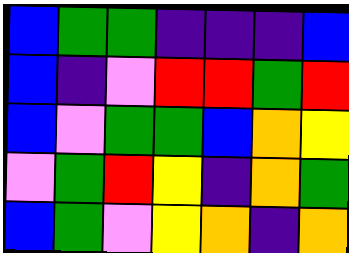[["blue", "green", "green", "indigo", "indigo", "indigo", "blue"], ["blue", "indigo", "violet", "red", "red", "green", "red"], ["blue", "violet", "green", "green", "blue", "orange", "yellow"], ["violet", "green", "red", "yellow", "indigo", "orange", "green"], ["blue", "green", "violet", "yellow", "orange", "indigo", "orange"]]